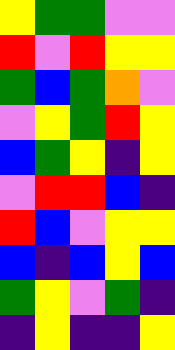[["yellow", "green", "green", "violet", "violet"], ["red", "violet", "red", "yellow", "yellow"], ["green", "blue", "green", "orange", "violet"], ["violet", "yellow", "green", "red", "yellow"], ["blue", "green", "yellow", "indigo", "yellow"], ["violet", "red", "red", "blue", "indigo"], ["red", "blue", "violet", "yellow", "yellow"], ["blue", "indigo", "blue", "yellow", "blue"], ["green", "yellow", "violet", "green", "indigo"], ["indigo", "yellow", "indigo", "indigo", "yellow"]]